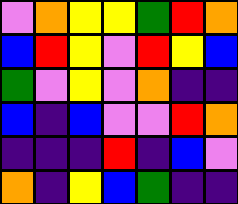[["violet", "orange", "yellow", "yellow", "green", "red", "orange"], ["blue", "red", "yellow", "violet", "red", "yellow", "blue"], ["green", "violet", "yellow", "violet", "orange", "indigo", "indigo"], ["blue", "indigo", "blue", "violet", "violet", "red", "orange"], ["indigo", "indigo", "indigo", "red", "indigo", "blue", "violet"], ["orange", "indigo", "yellow", "blue", "green", "indigo", "indigo"]]